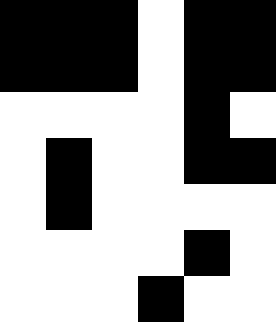[["black", "black", "black", "white", "black", "black"], ["black", "black", "black", "white", "black", "black"], ["white", "white", "white", "white", "black", "white"], ["white", "black", "white", "white", "black", "black"], ["white", "black", "white", "white", "white", "white"], ["white", "white", "white", "white", "black", "white"], ["white", "white", "white", "black", "white", "white"]]